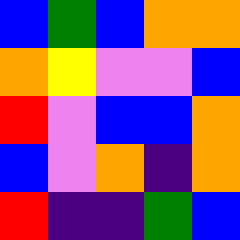[["blue", "green", "blue", "orange", "orange"], ["orange", "yellow", "violet", "violet", "blue"], ["red", "violet", "blue", "blue", "orange"], ["blue", "violet", "orange", "indigo", "orange"], ["red", "indigo", "indigo", "green", "blue"]]